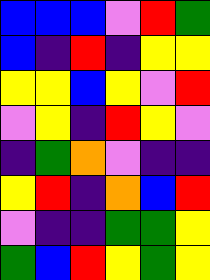[["blue", "blue", "blue", "violet", "red", "green"], ["blue", "indigo", "red", "indigo", "yellow", "yellow"], ["yellow", "yellow", "blue", "yellow", "violet", "red"], ["violet", "yellow", "indigo", "red", "yellow", "violet"], ["indigo", "green", "orange", "violet", "indigo", "indigo"], ["yellow", "red", "indigo", "orange", "blue", "red"], ["violet", "indigo", "indigo", "green", "green", "yellow"], ["green", "blue", "red", "yellow", "green", "yellow"]]